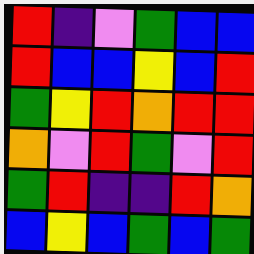[["red", "indigo", "violet", "green", "blue", "blue"], ["red", "blue", "blue", "yellow", "blue", "red"], ["green", "yellow", "red", "orange", "red", "red"], ["orange", "violet", "red", "green", "violet", "red"], ["green", "red", "indigo", "indigo", "red", "orange"], ["blue", "yellow", "blue", "green", "blue", "green"]]